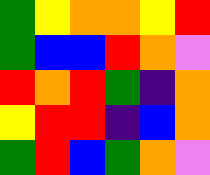[["green", "yellow", "orange", "orange", "yellow", "red"], ["green", "blue", "blue", "red", "orange", "violet"], ["red", "orange", "red", "green", "indigo", "orange"], ["yellow", "red", "red", "indigo", "blue", "orange"], ["green", "red", "blue", "green", "orange", "violet"]]